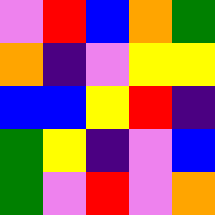[["violet", "red", "blue", "orange", "green"], ["orange", "indigo", "violet", "yellow", "yellow"], ["blue", "blue", "yellow", "red", "indigo"], ["green", "yellow", "indigo", "violet", "blue"], ["green", "violet", "red", "violet", "orange"]]